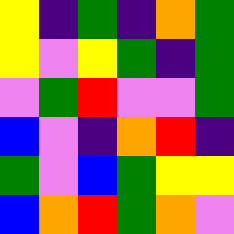[["yellow", "indigo", "green", "indigo", "orange", "green"], ["yellow", "violet", "yellow", "green", "indigo", "green"], ["violet", "green", "red", "violet", "violet", "green"], ["blue", "violet", "indigo", "orange", "red", "indigo"], ["green", "violet", "blue", "green", "yellow", "yellow"], ["blue", "orange", "red", "green", "orange", "violet"]]